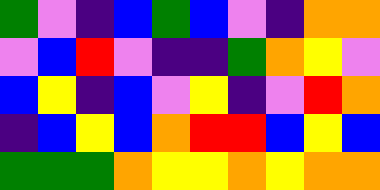[["green", "violet", "indigo", "blue", "green", "blue", "violet", "indigo", "orange", "orange"], ["violet", "blue", "red", "violet", "indigo", "indigo", "green", "orange", "yellow", "violet"], ["blue", "yellow", "indigo", "blue", "violet", "yellow", "indigo", "violet", "red", "orange"], ["indigo", "blue", "yellow", "blue", "orange", "red", "red", "blue", "yellow", "blue"], ["green", "green", "green", "orange", "yellow", "yellow", "orange", "yellow", "orange", "orange"]]